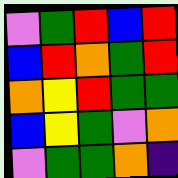[["violet", "green", "red", "blue", "red"], ["blue", "red", "orange", "green", "red"], ["orange", "yellow", "red", "green", "green"], ["blue", "yellow", "green", "violet", "orange"], ["violet", "green", "green", "orange", "indigo"]]